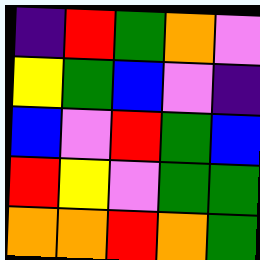[["indigo", "red", "green", "orange", "violet"], ["yellow", "green", "blue", "violet", "indigo"], ["blue", "violet", "red", "green", "blue"], ["red", "yellow", "violet", "green", "green"], ["orange", "orange", "red", "orange", "green"]]